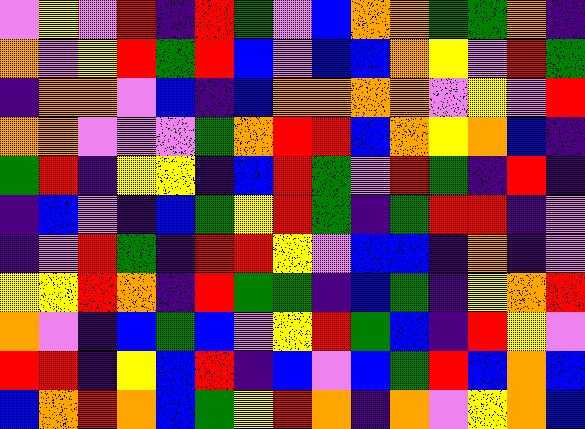[["violet", "yellow", "violet", "red", "indigo", "red", "green", "violet", "blue", "orange", "orange", "green", "green", "orange", "indigo"], ["orange", "violet", "yellow", "red", "green", "red", "blue", "violet", "blue", "blue", "orange", "yellow", "violet", "red", "green"], ["indigo", "orange", "orange", "violet", "blue", "indigo", "blue", "orange", "orange", "orange", "orange", "violet", "yellow", "violet", "red"], ["orange", "orange", "violet", "violet", "violet", "green", "orange", "red", "red", "blue", "orange", "yellow", "orange", "blue", "indigo"], ["green", "red", "indigo", "yellow", "yellow", "indigo", "blue", "red", "green", "violet", "red", "green", "indigo", "red", "indigo"], ["indigo", "blue", "violet", "indigo", "blue", "green", "yellow", "red", "green", "indigo", "green", "red", "red", "indigo", "violet"], ["indigo", "violet", "red", "green", "indigo", "red", "red", "yellow", "violet", "blue", "blue", "indigo", "orange", "indigo", "violet"], ["yellow", "yellow", "red", "orange", "indigo", "red", "green", "green", "indigo", "blue", "green", "indigo", "yellow", "orange", "red"], ["orange", "violet", "indigo", "blue", "green", "blue", "violet", "yellow", "red", "green", "blue", "indigo", "red", "yellow", "violet"], ["red", "red", "indigo", "yellow", "blue", "red", "indigo", "blue", "violet", "blue", "green", "red", "blue", "orange", "blue"], ["blue", "orange", "red", "orange", "blue", "green", "yellow", "red", "orange", "indigo", "orange", "violet", "yellow", "orange", "blue"]]